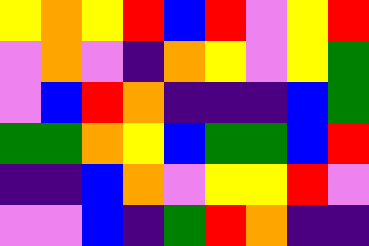[["yellow", "orange", "yellow", "red", "blue", "red", "violet", "yellow", "red"], ["violet", "orange", "violet", "indigo", "orange", "yellow", "violet", "yellow", "green"], ["violet", "blue", "red", "orange", "indigo", "indigo", "indigo", "blue", "green"], ["green", "green", "orange", "yellow", "blue", "green", "green", "blue", "red"], ["indigo", "indigo", "blue", "orange", "violet", "yellow", "yellow", "red", "violet"], ["violet", "violet", "blue", "indigo", "green", "red", "orange", "indigo", "indigo"]]